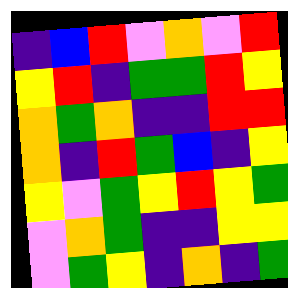[["indigo", "blue", "red", "violet", "orange", "violet", "red"], ["yellow", "red", "indigo", "green", "green", "red", "yellow"], ["orange", "green", "orange", "indigo", "indigo", "red", "red"], ["orange", "indigo", "red", "green", "blue", "indigo", "yellow"], ["yellow", "violet", "green", "yellow", "red", "yellow", "green"], ["violet", "orange", "green", "indigo", "indigo", "yellow", "yellow"], ["violet", "green", "yellow", "indigo", "orange", "indigo", "green"]]